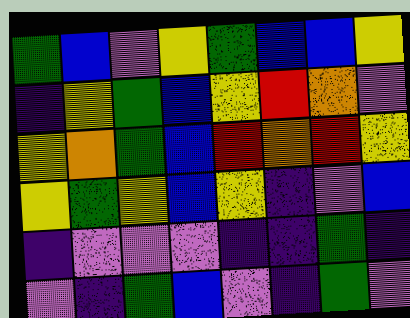[["green", "blue", "violet", "yellow", "green", "blue", "blue", "yellow"], ["indigo", "yellow", "green", "blue", "yellow", "red", "orange", "violet"], ["yellow", "orange", "green", "blue", "red", "orange", "red", "yellow"], ["yellow", "green", "yellow", "blue", "yellow", "indigo", "violet", "blue"], ["indigo", "violet", "violet", "violet", "indigo", "indigo", "green", "indigo"], ["violet", "indigo", "green", "blue", "violet", "indigo", "green", "violet"]]